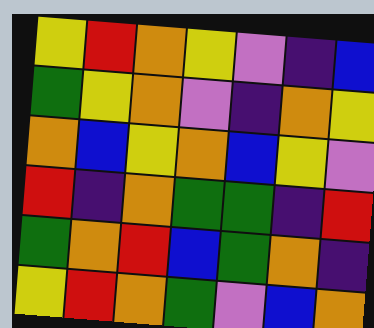[["yellow", "red", "orange", "yellow", "violet", "indigo", "blue"], ["green", "yellow", "orange", "violet", "indigo", "orange", "yellow"], ["orange", "blue", "yellow", "orange", "blue", "yellow", "violet"], ["red", "indigo", "orange", "green", "green", "indigo", "red"], ["green", "orange", "red", "blue", "green", "orange", "indigo"], ["yellow", "red", "orange", "green", "violet", "blue", "orange"]]